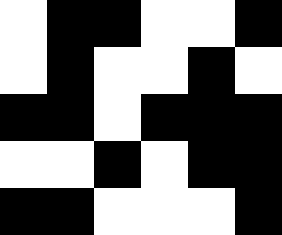[["white", "black", "black", "white", "white", "black"], ["white", "black", "white", "white", "black", "white"], ["black", "black", "white", "black", "black", "black"], ["white", "white", "black", "white", "black", "black"], ["black", "black", "white", "white", "white", "black"]]